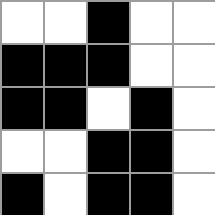[["white", "white", "black", "white", "white"], ["black", "black", "black", "white", "white"], ["black", "black", "white", "black", "white"], ["white", "white", "black", "black", "white"], ["black", "white", "black", "black", "white"]]